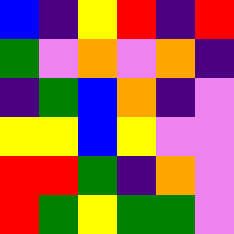[["blue", "indigo", "yellow", "red", "indigo", "red"], ["green", "violet", "orange", "violet", "orange", "indigo"], ["indigo", "green", "blue", "orange", "indigo", "violet"], ["yellow", "yellow", "blue", "yellow", "violet", "violet"], ["red", "red", "green", "indigo", "orange", "violet"], ["red", "green", "yellow", "green", "green", "violet"]]